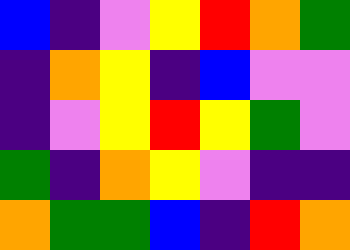[["blue", "indigo", "violet", "yellow", "red", "orange", "green"], ["indigo", "orange", "yellow", "indigo", "blue", "violet", "violet"], ["indigo", "violet", "yellow", "red", "yellow", "green", "violet"], ["green", "indigo", "orange", "yellow", "violet", "indigo", "indigo"], ["orange", "green", "green", "blue", "indigo", "red", "orange"]]